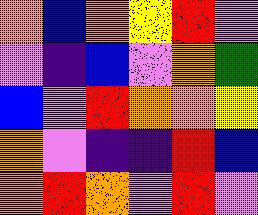[["orange", "blue", "orange", "yellow", "red", "violet"], ["violet", "indigo", "blue", "violet", "orange", "green"], ["blue", "violet", "red", "orange", "orange", "yellow"], ["orange", "violet", "indigo", "indigo", "red", "blue"], ["orange", "red", "orange", "violet", "red", "violet"]]